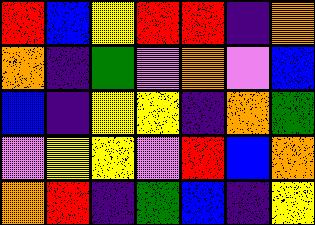[["red", "blue", "yellow", "red", "red", "indigo", "orange"], ["orange", "indigo", "green", "violet", "orange", "violet", "blue"], ["blue", "indigo", "yellow", "yellow", "indigo", "orange", "green"], ["violet", "yellow", "yellow", "violet", "red", "blue", "orange"], ["orange", "red", "indigo", "green", "blue", "indigo", "yellow"]]